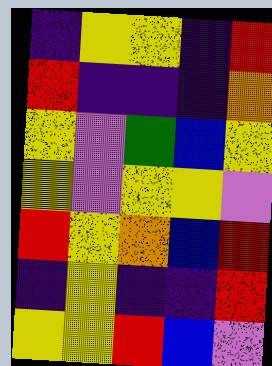[["indigo", "yellow", "yellow", "indigo", "red"], ["red", "indigo", "indigo", "indigo", "orange"], ["yellow", "violet", "green", "blue", "yellow"], ["yellow", "violet", "yellow", "yellow", "violet"], ["red", "yellow", "orange", "blue", "red"], ["indigo", "yellow", "indigo", "indigo", "red"], ["yellow", "yellow", "red", "blue", "violet"]]